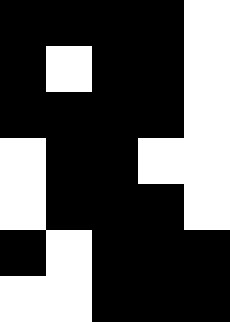[["black", "black", "black", "black", "white"], ["black", "white", "black", "black", "white"], ["black", "black", "black", "black", "white"], ["white", "black", "black", "white", "white"], ["white", "black", "black", "black", "white"], ["black", "white", "black", "black", "black"], ["white", "white", "black", "black", "black"]]